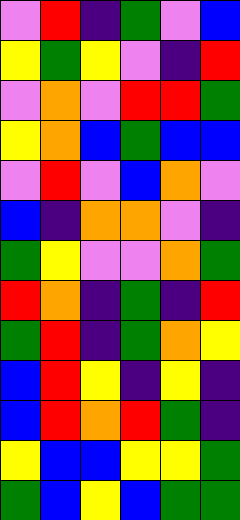[["violet", "red", "indigo", "green", "violet", "blue"], ["yellow", "green", "yellow", "violet", "indigo", "red"], ["violet", "orange", "violet", "red", "red", "green"], ["yellow", "orange", "blue", "green", "blue", "blue"], ["violet", "red", "violet", "blue", "orange", "violet"], ["blue", "indigo", "orange", "orange", "violet", "indigo"], ["green", "yellow", "violet", "violet", "orange", "green"], ["red", "orange", "indigo", "green", "indigo", "red"], ["green", "red", "indigo", "green", "orange", "yellow"], ["blue", "red", "yellow", "indigo", "yellow", "indigo"], ["blue", "red", "orange", "red", "green", "indigo"], ["yellow", "blue", "blue", "yellow", "yellow", "green"], ["green", "blue", "yellow", "blue", "green", "green"]]